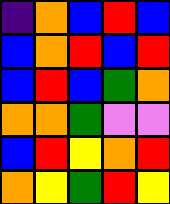[["indigo", "orange", "blue", "red", "blue"], ["blue", "orange", "red", "blue", "red"], ["blue", "red", "blue", "green", "orange"], ["orange", "orange", "green", "violet", "violet"], ["blue", "red", "yellow", "orange", "red"], ["orange", "yellow", "green", "red", "yellow"]]